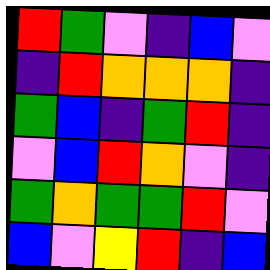[["red", "green", "violet", "indigo", "blue", "violet"], ["indigo", "red", "orange", "orange", "orange", "indigo"], ["green", "blue", "indigo", "green", "red", "indigo"], ["violet", "blue", "red", "orange", "violet", "indigo"], ["green", "orange", "green", "green", "red", "violet"], ["blue", "violet", "yellow", "red", "indigo", "blue"]]